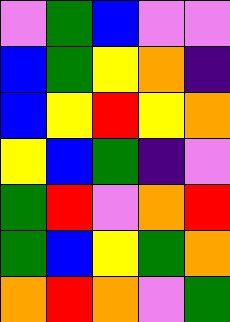[["violet", "green", "blue", "violet", "violet"], ["blue", "green", "yellow", "orange", "indigo"], ["blue", "yellow", "red", "yellow", "orange"], ["yellow", "blue", "green", "indigo", "violet"], ["green", "red", "violet", "orange", "red"], ["green", "blue", "yellow", "green", "orange"], ["orange", "red", "orange", "violet", "green"]]